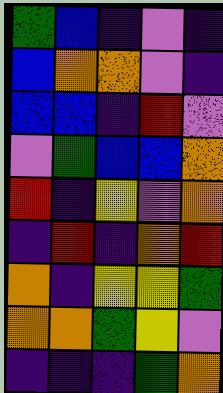[["green", "blue", "indigo", "violet", "indigo"], ["blue", "orange", "orange", "violet", "indigo"], ["blue", "blue", "indigo", "red", "violet"], ["violet", "green", "blue", "blue", "orange"], ["red", "indigo", "yellow", "violet", "orange"], ["indigo", "red", "indigo", "orange", "red"], ["orange", "indigo", "yellow", "yellow", "green"], ["orange", "orange", "green", "yellow", "violet"], ["indigo", "indigo", "indigo", "green", "orange"]]